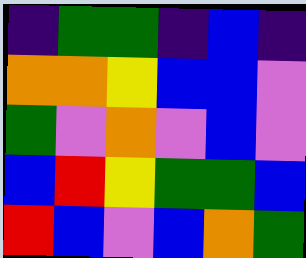[["indigo", "green", "green", "indigo", "blue", "indigo"], ["orange", "orange", "yellow", "blue", "blue", "violet"], ["green", "violet", "orange", "violet", "blue", "violet"], ["blue", "red", "yellow", "green", "green", "blue"], ["red", "blue", "violet", "blue", "orange", "green"]]